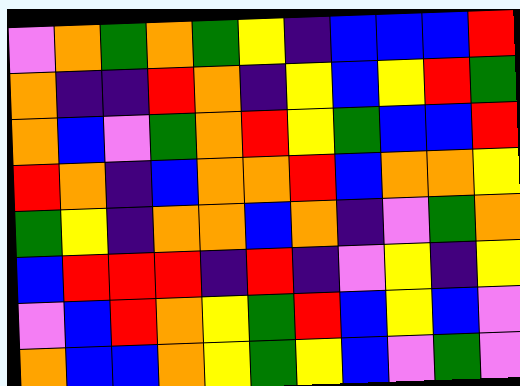[["violet", "orange", "green", "orange", "green", "yellow", "indigo", "blue", "blue", "blue", "red"], ["orange", "indigo", "indigo", "red", "orange", "indigo", "yellow", "blue", "yellow", "red", "green"], ["orange", "blue", "violet", "green", "orange", "red", "yellow", "green", "blue", "blue", "red"], ["red", "orange", "indigo", "blue", "orange", "orange", "red", "blue", "orange", "orange", "yellow"], ["green", "yellow", "indigo", "orange", "orange", "blue", "orange", "indigo", "violet", "green", "orange"], ["blue", "red", "red", "red", "indigo", "red", "indigo", "violet", "yellow", "indigo", "yellow"], ["violet", "blue", "red", "orange", "yellow", "green", "red", "blue", "yellow", "blue", "violet"], ["orange", "blue", "blue", "orange", "yellow", "green", "yellow", "blue", "violet", "green", "violet"]]